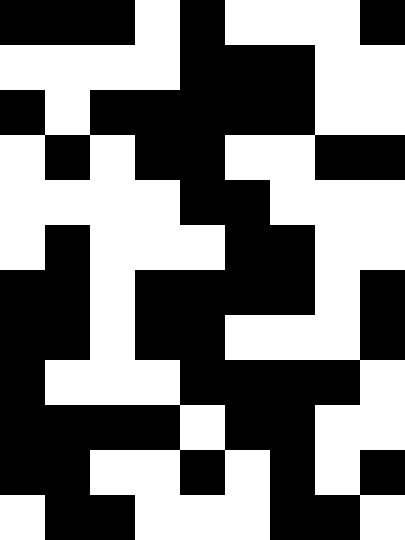[["black", "black", "black", "white", "black", "white", "white", "white", "black"], ["white", "white", "white", "white", "black", "black", "black", "white", "white"], ["black", "white", "black", "black", "black", "black", "black", "white", "white"], ["white", "black", "white", "black", "black", "white", "white", "black", "black"], ["white", "white", "white", "white", "black", "black", "white", "white", "white"], ["white", "black", "white", "white", "white", "black", "black", "white", "white"], ["black", "black", "white", "black", "black", "black", "black", "white", "black"], ["black", "black", "white", "black", "black", "white", "white", "white", "black"], ["black", "white", "white", "white", "black", "black", "black", "black", "white"], ["black", "black", "black", "black", "white", "black", "black", "white", "white"], ["black", "black", "white", "white", "black", "white", "black", "white", "black"], ["white", "black", "black", "white", "white", "white", "black", "black", "white"]]